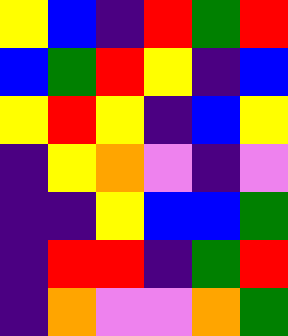[["yellow", "blue", "indigo", "red", "green", "red"], ["blue", "green", "red", "yellow", "indigo", "blue"], ["yellow", "red", "yellow", "indigo", "blue", "yellow"], ["indigo", "yellow", "orange", "violet", "indigo", "violet"], ["indigo", "indigo", "yellow", "blue", "blue", "green"], ["indigo", "red", "red", "indigo", "green", "red"], ["indigo", "orange", "violet", "violet", "orange", "green"]]